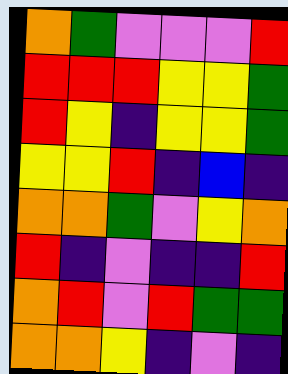[["orange", "green", "violet", "violet", "violet", "red"], ["red", "red", "red", "yellow", "yellow", "green"], ["red", "yellow", "indigo", "yellow", "yellow", "green"], ["yellow", "yellow", "red", "indigo", "blue", "indigo"], ["orange", "orange", "green", "violet", "yellow", "orange"], ["red", "indigo", "violet", "indigo", "indigo", "red"], ["orange", "red", "violet", "red", "green", "green"], ["orange", "orange", "yellow", "indigo", "violet", "indigo"]]